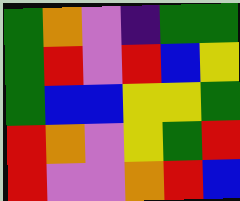[["green", "orange", "violet", "indigo", "green", "green"], ["green", "red", "violet", "red", "blue", "yellow"], ["green", "blue", "blue", "yellow", "yellow", "green"], ["red", "orange", "violet", "yellow", "green", "red"], ["red", "violet", "violet", "orange", "red", "blue"]]